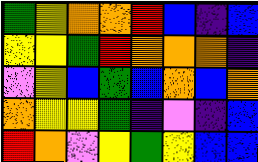[["green", "yellow", "orange", "orange", "red", "blue", "indigo", "blue"], ["yellow", "yellow", "green", "red", "orange", "orange", "orange", "indigo"], ["violet", "yellow", "blue", "green", "blue", "orange", "blue", "orange"], ["orange", "yellow", "yellow", "green", "indigo", "violet", "indigo", "blue"], ["red", "orange", "violet", "yellow", "green", "yellow", "blue", "blue"]]